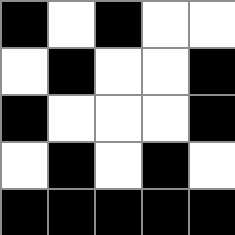[["black", "white", "black", "white", "white"], ["white", "black", "white", "white", "black"], ["black", "white", "white", "white", "black"], ["white", "black", "white", "black", "white"], ["black", "black", "black", "black", "black"]]